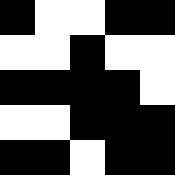[["black", "white", "white", "black", "black"], ["white", "white", "black", "white", "white"], ["black", "black", "black", "black", "white"], ["white", "white", "black", "black", "black"], ["black", "black", "white", "black", "black"]]